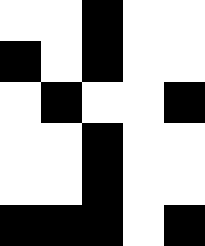[["white", "white", "black", "white", "white"], ["black", "white", "black", "white", "white"], ["white", "black", "white", "white", "black"], ["white", "white", "black", "white", "white"], ["white", "white", "black", "white", "white"], ["black", "black", "black", "white", "black"]]